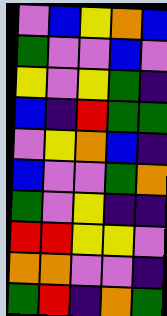[["violet", "blue", "yellow", "orange", "blue"], ["green", "violet", "violet", "blue", "violet"], ["yellow", "violet", "yellow", "green", "indigo"], ["blue", "indigo", "red", "green", "green"], ["violet", "yellow", "orange", "blue", "indigo"], ["blue", "violet", "violet", "green", "orange"], ["green", "violet", "yellow", "indigo", "indigo"], ["red", "red", "yellow", "yellow", "violet"], ["orange", "orange", "violet", "violet", "indigo"], ["green", "red", "indigo", "orange", "green"]]